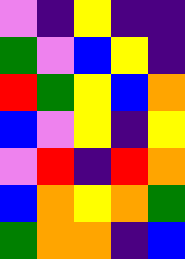[["violet", "indigo", "yellow", "indigo", "indigo"], ["green", "violet", "blue", "yellow", "indigo"], ["red", "green", "yellow", "blue", "orange"], ["blue", "violet", "yellow", "indigo", "yellow"], ["violet", "red", "indigo", "red", "orange"], ["blue", "orange", "yellow", "orange", "green"], ["green", "orange", "orange", "indigo", "blue"]]